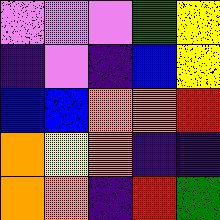[["violet", "violet", "violet", "green", "yellow"], ["indigo", "violet", "indigo", "blue", "yellow"], ["blue", "blue", "orange", "orange", "red"], ["orange", "yellow", "orange", "indigo", "indigo"], ["orange", "orange", "indigo", "red", "green"]]